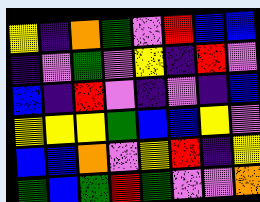[["yellow", "indigo", "orange", "green", "violet", "red", "blue", "blue"], ["indigo", "violet", "green", "violet", "yellow", "indigo", "red", "violet"], ["blue", "indigo", "red", "violet", "indigo", "violet", "indigo", "blue"], ["yellow", "yellow", "yellow", "green", "blue", "blue", "yellow", "violet"], ["blue", "blue", "orange", "violet", "yellow", "red", "indigo", "yellow"], ["green", "blue", "green", "red", "green", "violet", "violet", "orange"]]